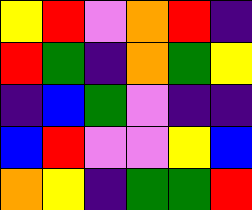[["yellow", "red", "violet", "orange", "red", "indigo"], ["red", "green", "indigo", "orange", "green", "yellow"], ["indigo", "blue", "green", "violet", "indigo", "indigo"], ["blue", "red", "violet", "violet", "yellow", "blue"], ["orange", "yellow", "indigo", "green", "green", "red"]]